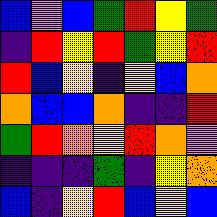[["blue", "violet", "blue", "green", "red", "yellow", "green"], ["indigo", "red", "yellow", "red", "green", "yellow", "red"], ["red", "blue", "yellow", "indigo", "yellow", "blue", "orange"], ["orange", "blue", "blue", "orange", "indigo", "indigo", "red"], ["green", "red", "orange", "yellow", "red", "orange", "violet"], ["indigo", "indigo", "indigo", "green", "indigo", "yellow", "orange"], ["blue", "indigo", "yellow", "red", "blue", "yellow", "blue"]]